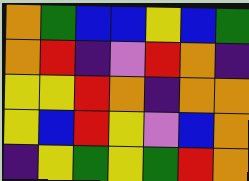[["orange", "green", "blue", "blue", "yellow", "blue", "green"], ["orange", "red", "indigo", "violet", "red", "orange", "indigo"], ["yellow", "yellow", "red", "orange", "indigo", "orange", "orange"], ["yellow", "blue", "red", "yellow", "violet", "blue", "orange"], ["indigo", "yellow", "green", "yellow", "green", "red", "orange"]]